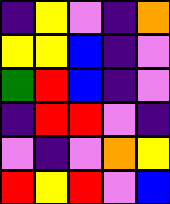[["indigo", "yellow", "violet", "indigo", "orange"], ["yellow", "yellow", "blue", "indigo", "violet"], ["green", "red", "blue", "indigo", "violet"], ["indigo", "red", "red", "violet", "indigo"], ["violet", "indigo", "violet", "orange", "yellow"], ["red", "yellow", "red", "violet", "blue"]]